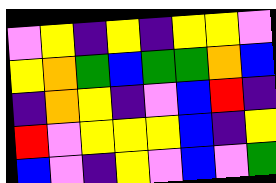[["violet", "yellow", "indigo", "yellow", "indigo", "yellow", "yellow", "violet"], ["yellow", "orange", "green", "blue", "green", "green", "orange", "blue"], ["indigo", "orange", "yellow", "indigo", "violet", "blue", "red", "indigo"], ["red", "violet", "yellow", "yellow", "yellow", "blue", "indigo", "yellow"], ["blue", "violet", "indigo", "yellow", "violet", "blue", "violet", "green"]]